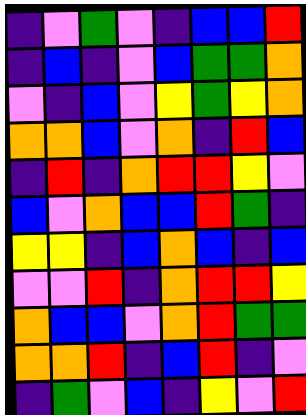[["indigo", "violet", "green", "violet", "indigo", "blue", "blue", "red"], ["indigo", "blue", "indigo", "violet", "blue", "green", "green", "orange"], ["violet", "indigo", "blue", "violet", "yellow", "green", "yellow", "orange"], ["orange", "orange", "blue", "violet", "orange", "indigo", "red", "blue"], ["indigo", "red", "indigo", "orange", "red", "red", "yellow", "violet"], ["blue", "violet", "orange", "blue", "blue", "red", "green", "indigo"], ["yellow", "yellow", "indigo", "blue", "orange", "blue", "indigo", "blue"], ["violet", "violet", "red", "indigo", "orange", "red", "red", "yellow"], ["orange", "blue", "blue", "violet", "orange", "red", "green", "green"], ["orange", "orange", "red", "indigo", "blue", "red", "indigo", "violet"], ["indigo", "green", "violet", "blue", "indigo", "yellow", "violet", "red"]]